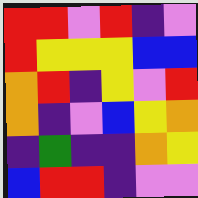[["red", "red", "violet", "red", "indigo", "violet"], ["red", "yellow", "yellow", "yellow", "blue", "blue"], ["orange", "red", "indigo", "yellow", "violet", "red"], ["orange", "indigo", "violet", "blue", "yellow", "orange"], ["indigo", "green", "indigo", "indigo", "orange", "yellow"], ["blue", "red", "red", "indigo", "violet", "violet"]]